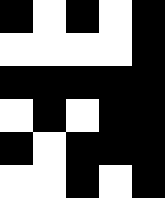[["black", "white", "black", "white", "black"], ["white", "white", "white", "white", "black"], ["black", "black", "black", "black", "black"], ["white", "black", "white", "black", "black"], ["black", "white", "black", "black", "black"], ["white", "white", "black", "white", "black"]]